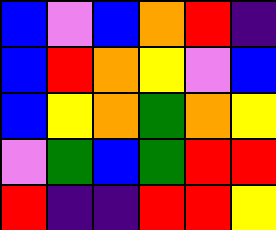[["blue", "violet", "blue", "orange", "red", "indigo"], ["blue", "red", "orange", "yellow", "violet", "blue"], ["blue", "yellow", "orange", "green", "orange", "yellow"], ["violet", "green", "blue", "green", "red", "red"], ["red", "indigo", "indigo", "red", "red", "yellow"]]